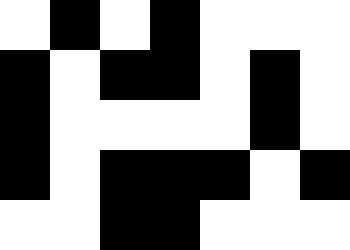[["white", "black", "white", "black", "white", "white", "white"], ["black", "white", "black", "black", "white", "black", "white"], ["black", "white", "white", "white", "white", "black", "white"], ["black", "white", "black", "black", "black", "white", "black"], ["white", "white", "black", "black", "white", "white", "white"]]